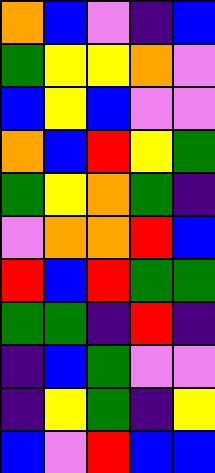[["orange", "blue", "violet", "indigo", "blue"], ["green", "yellow", "yellow", "orange", "violet"], ["blue", "yellow", "blue", "violet", "violet"], ["orange", "blue", "red", "yellow", "green"], ["green", "yellow", "orange", "green", "indigo"], ["violet", "orange", "orange", "red", "blue"], ["red", "blue", "red", "green", "green"], ["green", "green", "indigo", "red", "indigo"], ["indigo", "blue", "green", "violet", "violet"], ["indigo", "yellow", "green", "indigo", "yellow"], ["blue", "violet", "red", "blue", "blue"]]